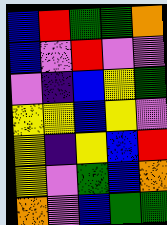[["blue", "red", "green", "green", "orange"], ["blue", "violet", "red", "violet", "violet"], ["violet", "indigo", "blue", "yellow", "green"], ["yellow", "yellow", "blue", "yellow", "violet"], ["yellow", "indigo", "yellow", "blue", "red"], ["yellow", "violet", "green", "blue", "orange"], ["orange", "violet", "blue", "green", "green"]]